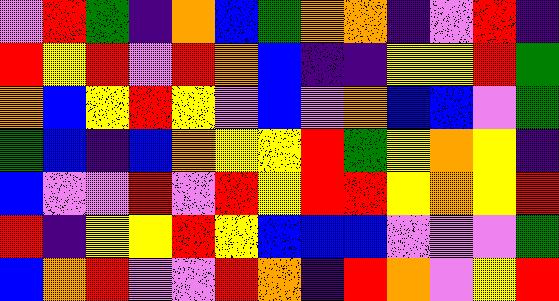[["violet", "red", "green", "indigo", "orange", "blue", "green", "orange", "orange", "indigo", "violet", "red", "indigo"], ["red", "yellow", "red", "violet", "red", "orange", "blue", "indigo", "indigo", "yellow", "yellow", "red", "green"], ["orange", "blue", "yellow", "red", "yellow", "violet", "blue", "violet", "orange", "blue", "blue", "violet", "green"], ["green", "blue", "indigo", "blue", "orange", "yellow", "yellow", "red", "green", "yellow", "orange", "yellow", "indigo"], ["blue", "violet", "violet", "red", "violet", "red", "yellow", "red", "red", "yellow", "orange", "yellow", "red"], ["red", "indigo", "yellow", "yellow", "red", "yellow", "blue", "blue", "blue", "violet", "violet", "violet", "green"], ["blue", "orange", "red", "violet", "violet", "red", "orange", "indigo", "red", "orange", "violet", "yellow", "red"]]